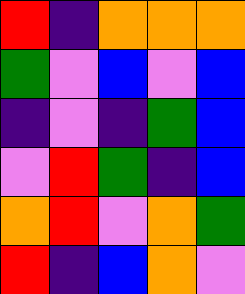[["red", "indigo", "orange", "orange", "orange"], ["green", "violet", "blue", "violet", "blue"], ["indigo", "violet", "indigo", "green", "blue"], ["violet", "red", "green", "indigo", "blue"], ["orange", "red", "violet", "orange", "green"], ["red", "indigo", "blue", "orange", "violet"]]